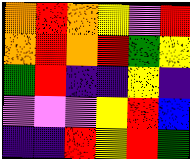[["orange", "red", "orange", "yellow", "violet", "red"], ["orange", "red", "orange", "red", "green", "yellow"], ["green", "red", "indigo", "indigo", "yellow", "indigo"], ["violet", "violet", "violet", "yellow", "red", "blue"], ["indigo", "indigo", "red", "yellow", "red", "green"]]